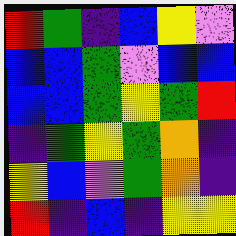[["red", "green", "indigo", "blue", "yellow", "violet"], ["blue", "blue", "green", "violet", "blue", "blue"], ["blue", "blue", "green", "yellow", "green", "red"], ["indigo", "green", "yellow", "green", "orange", "indigo"], ["yellow", "blue", "violet", "green", "orange", "indigo"], ["red", "indigo", "blue", "indigo", "yellow", "yellow"]]